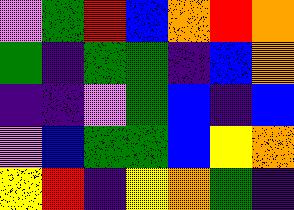[["violet", "green", "red", "blue", "orange", "red", "orange"], ["green", "indigo", "green", "green", "indigo", "blue", "orange"], ["indigo", "indigo", "violet", "green", "blue", "indigo", "blue"], ["violet", "blue", "green", "green", "blue", "yellow", "orange"], ["yellow", "red", "indigo", "yellow", "orange", "green", "indigo"]]